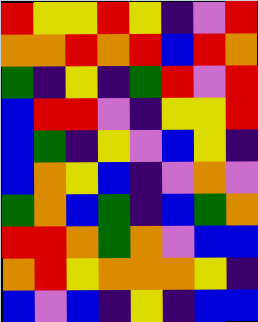[["red", "yellow", "yellow", "red", "yellow", "indigo", "violet", "red"], ["orange", "orange", "red", "orange", "red", "blue", "red", "orange"], ["green", "indigo", "yellow", "indigo", "green", "red", "violet", "red"], ["blue", "red", "red", "violet", "indigo", "yellow", "yellow", "red"], ["blue", "green", "indigo", "yellow", "violet", "blue", "yellow", "indigo"], ["blue", "orange", "yellow", "blue", "indigo", "violet", "orange", "violet"], ["green", "orange", "blue", "green", "indigo", "blue", "green", "orange"], ["red", "red", "orange", "green", "orange", "violet", "blue", "blue"], ["orange", "red", "yellow", "orange", "orange", "orange", "yellow", "indigo"], ["blue", "violet", "blue", "indigo", "yellow", "indigo", "blue", "blue"]]